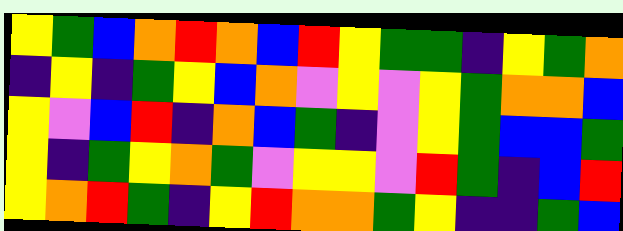[["yellow", "green", "blue", "orange", "red", "orange", "blue", "red", "yellow", "green", "green", "indigo", "yellow", "green", "orange"], ["indigo", "yellow", "indigo", "green", "yellow", "blue", "orange", "violet", "yellow", "violet", "yellow", "green", "orange", "orange", "blue"], ["yellow", "violet", "blue", "red", "indigo", "orange", "blue", "green", "indigo", "violet", "yellow", "green", "blue", "blue", "green"], ["yellow", "indigo", "green", "yellow", "orange", "green", "violet", "yellow", "yellow", "violet", "red", "green", "indigo", "blue", "red"], ["yellow", "orange", "red", "green", "indigo", "yellow", "red", "orange", "orange", "green", "yellow", "indigo", "indigo", "green", "blue"]]